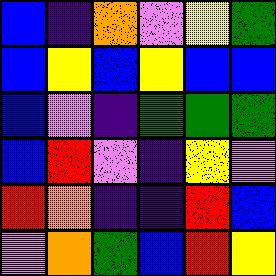[["blue", "indigo", "orange", "violet", "yellow", "green"], ["blue", "yellow", "blue", "yellow", "blue", "blue"], ["blue", "violet", "indigo", "green", "green", "green"], ["blue", "red", "violet", "indigo", "yellow", "violet"], ["red", "orange", "indigo", "indigo", "red", "blue"], ["violet", "orange", "green", "blue", "red", "yellow"]]